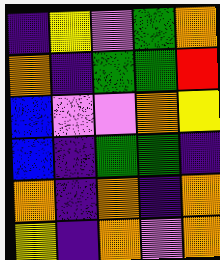[["indigo", "yellow", "violet", "green", "orange"], ["orange", "indigo", "green", "green", "red"], ["blue", "violet", "violet", "orange", "yellow"], ["blue", "indigo", "green", "green", "indigo"], ["orange", "indigo", "orange", "indigo", "orange"], ["yellow", "indigo", "orange", "violet", "orange"]]